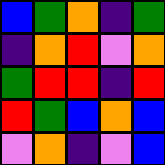[["blue", "green", "orange", "indigo", "green"], ["indigo", "orange", "red", "violet", "orange"], ["green", "red", "red", "indigo", "red"], ["red", "green", "blue", "orange", "blue"], ["violet", "orange", "indigo", "violet", "blue"]]